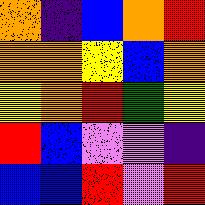[["orange", "indigo", "blue", "orange", "red"], ["orange", "orange", "yellow", "blue", "orange"], ["yellow", "orange", "red", "green", "yellow"], ["red", "blue", "violet", "violet", "indigo"], ["blue", "blue", "red", "violet", "red"]]